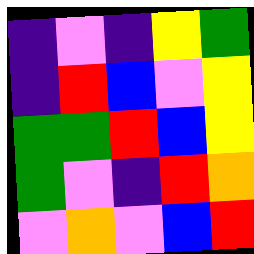[["indigo", "violet", "indigo", "yellow", "green"], ["indigo", "red", "blue", "violet", "yellow"], ["green", "green", "red", "blue", "yellow"], ["green", "violet", "indigo", "red", "orange"], ["violet", "orange", "violet", "blue", "red"]]